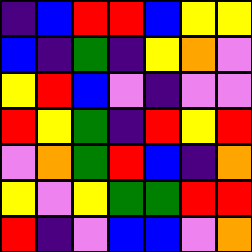[["indigo", "blue", "red", "red", "blue", "yellow", "yellow"], ["blue", "indigo", "green", "indigo", "yellow", "orange", "violet"], ["yellow", "red", "blue", "violet", "indigo", "violet", "violet"], ["red", "yellow", "green", "indigo", "red", "yellow", "red"], ["violet", "orange", "green", "red", "blue", "indigo", "orange"], ["yellow", "violet", "yellow", "green", "green", "red", "red"], ["red", "indigo", "violet", "blue", "blue", "violet", "orange"]]